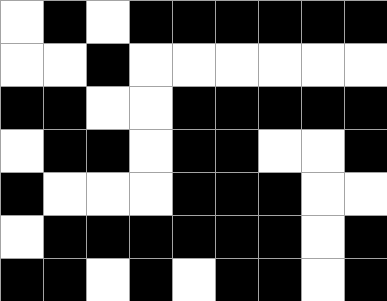[["white", "black", "white", "black", "black", "black", "black", "black", "black"], ["white", "white", "black", "white", "white", "white", "white", "white", "white"], ["black", "black", "white", "white", "black", "black", "black", "black", "black"], ["white", "black", "black", "white", "black", "black", "white", "white", "black"], ["black", "white", "white", "white", "black", "black", "black", "white", "white"], ["white", "black", "black", "black", "black", "black", "black", "white", "black"], ["black", "black", "white", "black", "white", "black", "black", "white", "black"]]